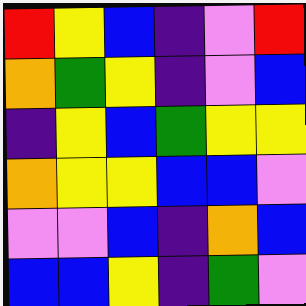[["red", "yellow", "blue", "indigo", "violet", "red"], ["orange", "green", "yellow", "indigo", "violet", "blue"], ["indigo", "yellow", "blue", "green", "yellow", "yellow"], ["orange", "yellow", "yellow", "blue", "blue", "violet"], ["violet", "violet", "blue", "indigo", "orange", "blue"], ["blue", "blue", "yellow", "indigo", "green", "violet"]]